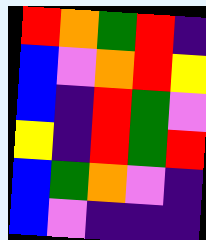[["red", "orange", "green", "red", "indigo"], ["blue", "violet", "orange", "red", "yellow"], ["blue", "indigo", "red", "green", "violet"], ["yellow", "indigo", "red", "green", "red"], ["blue", "green", "orange", "violet", "indigo"], ["blue", "violet", "indigo", "indigo", "indigo"]]